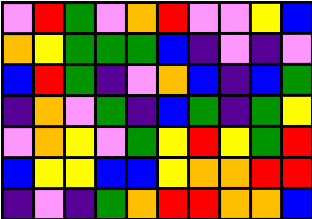[["violet", "red", "green", "violet", "orange", "red", "violet", "violet", "yellow", "blue"], ["orange", "yellow", "green", "green", "green", "blue", "indigo", "violet", "indigo", "violet"], ["blue", "red", "green", "indigo", "violet", "orange", "blue", "indigo", "blue", "green"], ["indigo", "orange", "violet", "green", "indigo", "blue", "green", "indigo", "green", "yellow"], ["violet", "orange", "yellow", "violet", "green", "yellow", "red", "yellow", "green", "red"], ["blue", "yellow", "yellow", "blue", "blue", "yellow", "orange", "orange", "red", "red"], ["indigo", "violet", "indigo", "green", "orange", "red", "red", "orange", "orange", "blue"]]